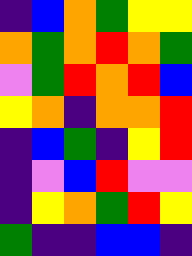[["indigo", "blue", "orange", "green", "yellow", "yellow"], ["orange", "green", "orange", "red", "orange", "green"], ["violet", "green", "red", "orange", "red", "blue"], ["yellow", "orange", "indigo", "orange", "orange", "red"], ["indigo", "blue", "green", "indigo", "yellow", "red"], ["indigo", "violet", "blue", "red", "violet", "violet"], ["indigo", "yellow", "orange", "green", "red", "yellow"], ["green", "indigo", "indigo", "blue", "blue", "indigo"]]